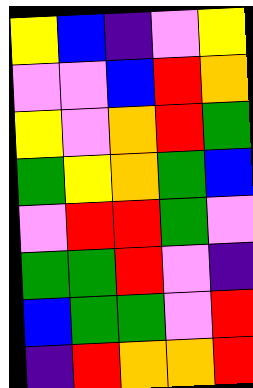[["yellow", "blue", "indigo", "violet", "yellow"], ["violet", "violet", "blue", "red", "orange"], ["yellow", "violet", "orange", "red", "green"], ["green", "yellow", "orange", "green", "blue"], ["violet", "red", "red", "green", "violet"], ["green", "green", "red", "violet", "indigo"], ["blue", "green", "green", "violet", "red"], ["indigo", "red", "orange", "orange", "red"]]